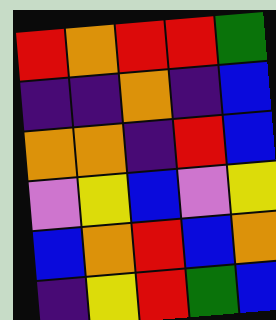[["red", "orange", "red", "red", "green"], ["indigo", "indigo", "orange", "indigo", "blue"], ["orange", "orange", "indigo", "red", "blue"], ["violet", "yellow", "blue", "violet", "yellow"], ["blue", "orange", "red", "blue", "orange"], ["indigo", "yellow", "red", "green", "blue"]]